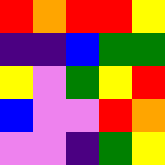[["red", "orange", "red", "red", "yellow"], ["indigo", "indigo", "blue", "green", "green"], ["yellow", "violet", "green", "yellow", "red"], ["blue", "violet", "violet", "red", "orange"], ["violet", "violet", "indigo", "green", "yellow"]]